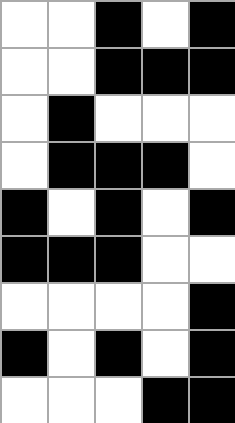[["white", "white", "black", "white", "black"], ["white", "white", "black", "black", "black"], ["white", "black", "white", "white", "white"], ["white", "black", "black", "black", "white"], ["black", "white", "black", "white", "black"], ["black", "black", "black", "white", "white"], ["white", "white", "white", "white", "black"], ["black", "white", "black", "white", "black"], ["white", "white", "white", "black", "black"]]